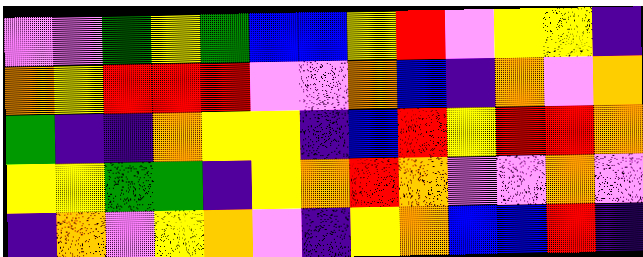[["violet", "violet", "green", "yellow", "green", "blue", "blue", "yellow", "red", "violet", "yellow", "yellow", "indigo"], ["orange", "yellow", "red", "red", "red", "violet", "violet", "orange", "blue", "indigo", "orange", "violet", "orange"], ["green", "indigo", "indigo", "orange", "yellow", "yellow", "indigo", "blue", "red", "yellow", "red", "red", "orange"], ["yellow", "yellow", "green", "green", "indigo", "yellow", "orange", "red", "orange", "violet", "violet", "orange", "violet"], ["indigo", "orange", "violet", "yellow", "orange", "violet", "indigo", "yellow", "orange", "blue", "blue", "red", "indigo"]]